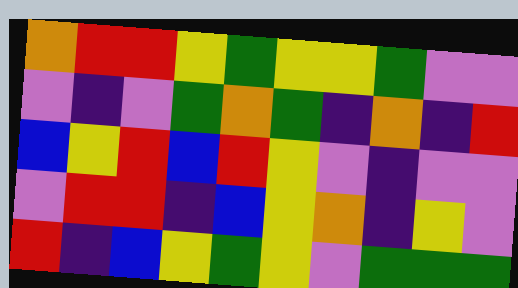[["orange", "red", "red", "yellow", "green", "yellow", "yellow", "green", "violet", "violet"], ["violet", "indigo", "violet", "green", "orange", "green", "indigo", "orange", "indigo", "red"], ["blue", "yellow", "red", "blue", "red", "yellow", "violet", "indigo", "violet", "violet"], ["violet", "red", "red", "indigo", "blue", "yellow", "orange", "indigo", "yellow", "violet"], ["red", "indigo", "blue", "yellow", "green", "yellow", "violet", "green", "green", "green"]]